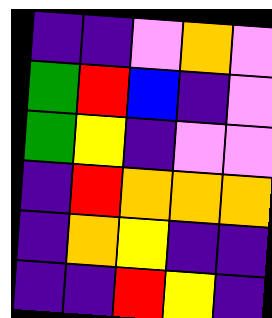[["indigo", "indigo", "violet", "orange", "violet"], ["green", "red", "blue", "indigo", "violet"], ["green", "yellow", "indigo", "violet", "violet"], ["indigo", "red", "orange", "orange", "orange"], ["indigo", "orange", "yellow", "indigo", "indigo"], ["indigo", "indigo", "red", "yellow", "indigo"]]